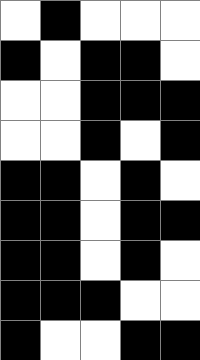[["white", "black", "white", "white", "white"], ["black", "white", "black", "black", "white"], ["white", "white", "black", "black", "black"], ["white", "white", "black", "white", "black"], ["black", "black", "white", "black", "white"], ["black", "black", "white", "black", "black"], ["black", "black", "white", "black", "white"], ["black", "black", "black", "white", "white"], ["black", "white", "white", "black", "black"]]